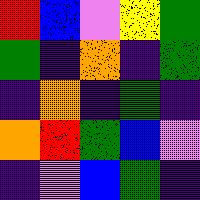[["red", "blue", "violet", "yellow", "green"], ["green", "indigo", "orange", "indigo", "green"], ["indigo", "orange", "indigo", "green", "indigo"], ["orange", "red", "green", "blue", "violet"], ["indigo", "violet", "blue", "green", "indigo"]]